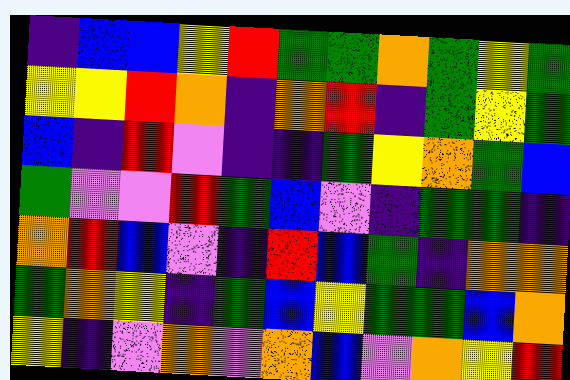[["indigo", "blue", "blue", "yellow", "red", "green", "green", "orange", "green", "yellow", "green"], ["yellow", "yellow", "red", "orange", "indigo", "orange", "red", "indigo", "green", "yellow", "green"], ["blue", "indigo", "red", "violet", "indigo", "indigo", "green", "yellow", "orange", "green", "blue"], ["green", "violet", "violet", "red", "green", "blue", "violet", "indigo", "green", "green", "indigo"], ["orange", "red", "blue", "violet", "indigo", "red", "blue", "green", "indigo", "orange", "orange"], ["green", "orange", "yellow", "indigo", "green", "blue", "yellow", "green", "green", "blue", "orange"], ["yellow", "indigo", "violet", "orange", "violet", "orange", "blue", "violet", "orange", "yellow", "red"]]